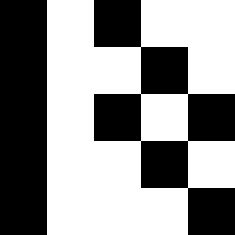[["black", "white", "black", "white", "white"], ["black", "white", "white", "black", "white"], ["black", "white", "black", "white", "black"], ["black", "white", "white", "black", "white"], ["black", "white", "white", "white", "black"]]